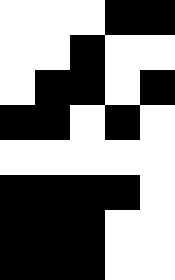[["white", "white", "white", "black", "black"], ["white", "white", "black", "white", "white"], ["white", "black", "black", "white", "black"], ["black", "black", "white", "black", "white"], ["white", "white", "white", "white", "white"], ["black", "black", "black", "black", "white"], ["black", "black", "black", "white", "white"], ["black", "black", "black", "white", "white"]]